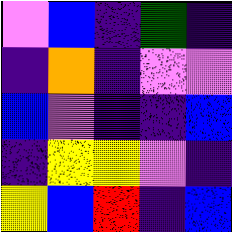[["violet", "blue", "indigo", "green", "indigo"], ["indigo", "orange", "indigo", "violet", "violet"], ["blue", "violet", "indigo", "indigo", "blue"], ["indigo", "yellow", "yellow", "violet", "indigo"], ["yellow", "blue", "red", "indigo", "blue"]]